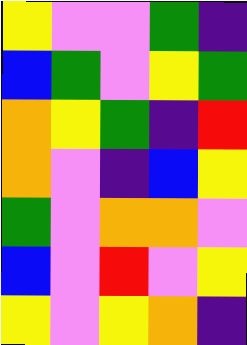[["yellow", "violet", "violet", "green", "indigo"], ["blue", "green", "violet", "yellow", "green"], ["orange", "yellow", "green", "indigo", "red"], ["orange", "violet", "indigo", "blue", "yellow"], ["green", "violet", "orange", "orange", "violet"], ["blue", "violet", "red", "violet", "yellow"], ["yellow", "violet", "yellow", "orange", "indigo"]]